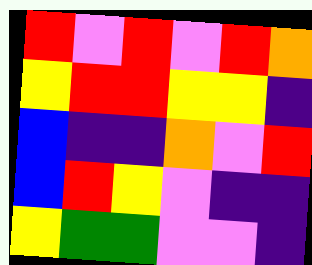[["red", "violet", "red", "violet", "red", "orange"], ["yellow", "red", "red", "yellow", "yellow", "indigo"], ["blue", "indigo", "indigo", "orange", "violet", "red"], ["blue", "red", "yellow", "violet", "indigo", "indigo"], ["yellow", "green", "green", "violet", "violet", "indigo"]]